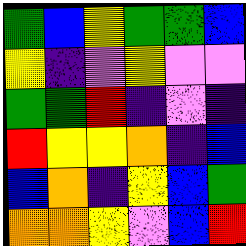[["green", "blue", "yellow", "green", "green", "blue"], ["yellow", "indigo", "violet", "yellow", "violet", "violet"], ["green", "green", "red", "indigo", "violet", "indigo"], ["red", "yellow", "yellow", "orange", "indigo", "blue"], ["blue", "orange", "indigo", "yellow", "blue", "green"], ["orange", "orange", "yellow", "violet", "blue", "red"]]